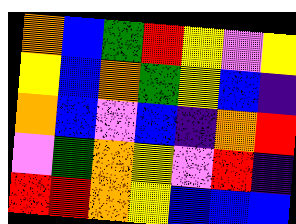[["orange", "blue", "green", "red", "yellow", "violet", "yellow"], ["yellow", "blue", "orange", "green", "yellow", "blue", "indigo"], ["orange", "blue", "violet", "blue", "indigo", "orange", "red"], ["violet", "green", "orange", "yellow", "violet", "red", "indigo"], ["red", "red", "orange", "yellow", "blue", "blue", "blue"]]